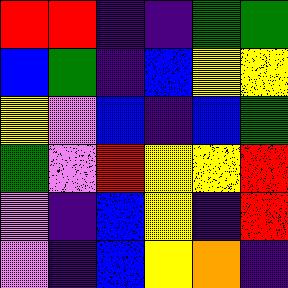[["red", "red", "indigo", "indigo", "green", "green"], ["blue", "green", "indigo", "blue", "yellow", "yellow"], ["yellow", "violet", "blue", "indigo", "blue", "green"], ["green", "violet", "red", "yellow", "yellow", "red"], ["violet", "indigo", "blue", "yellow", "indigo", "red"], ["violet", "indigo", "blue", "yellow", "orange", "indigo"]]